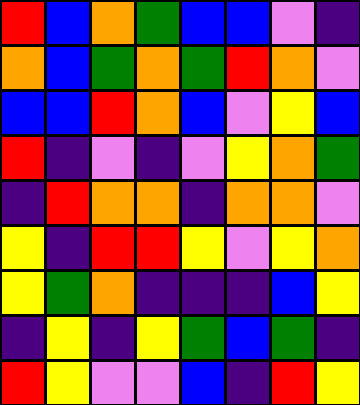[["red", "blue", "orange", "green", "blue", "blue", "violet", "indigo"], ["orange", "blue", "green", "orange", "green", "red", "orange", "violet"], ["blue", "blue", "red", "orange", "blue", "violet", "yellow", "blue"], ["red", "indigo", "violet", "indigo", "violet", "yellow", "orange", "green"], ["indigo", "red", "orange", "orange", "indigo", "orange", "orange", "violet"], ["yellow", "indigo", "red", "red", "yellow", "violet", "yellow", "orange"], ["yellow", "green", "orange", "indigo", "indigo", "indigo", "blue", "yellow"], ["indigo", "yellow", "indigo", "yellow", "green", "blue", "green", "indigo"], ["red", "yellow", "violet", "violet", "blue", "indigo", "red", "yellow"]]